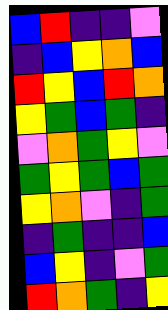[["blue", "red", "indigo", "indigo", "violet"], ["indigo", "blue", "yellow", "orange", "blue"], ["red", "yellow", "blue", "red", "orange"], ["yellow", "green", "blue", "green", "indigo"], ["violet", "orange", "green", "yellow", "violet"], ["green", "yellow", "green", "blue", "green"], ["yellow", "orange", "violet", "indigo", "green"], ["indigo", "green", "indigo", "indigo", "blue"], ["blue", "yellow", "indigo", "violet", "green"], ["red", "orange", "green", "indigo", "yellow"]]